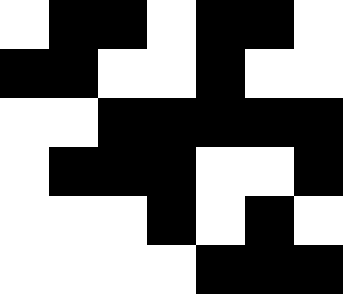[["white", "black", "black", "white", "black", "black", "white"], ["black", "black", "white", "white", "black", "white", "white"], ["white", "white", "black", "black", "black", "black", "black"], ["white", "black", "black", "black", "white", "white", "black"], ["white", "white", "white", "black", "white", "black", "white"], ["white", "white", "white", "white", "black", "black", "black"]]